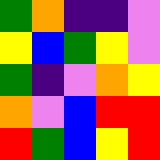[["green", "orange", "indigo", "indigo", "violet"], ["yellow", "blue", "green", "yellow", "violet"], ["green", "indigo", "violet", "orange", "yellow"], ["orange", "violet", "blue", "red", "red"], ["red", "green", "blue", "yellow", "red"]]